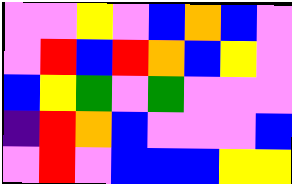[["violet", "violet", "yellow", "violet", "blue", "orange", "blue", "violet"], ["violet", "red", "blue", "red", "orange", "blue", "yellow", "violet"], ["blue", "yellow", "green", "violet", "green", "violet", "violet", "violet"], ["indigo", "red", "orange", "blue", "violet", "violet", "violet", "blue"], ["violet", "red", "violet", "blue", "blue", "blue", "yellow", "yellow"]]